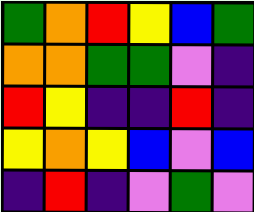[["green", "orange", "red", "yellow", "blue", "green"], ["orange", "orange", "green", "green", "violet", "indigo"], ["red", "yellow", "indigo", "indigo", "red", "indigo"], ["yellow", "orange", "yellow", "blue", "violet", "blue"], ["indigo", "red", "indigo", "violet", "green", "violet"]]